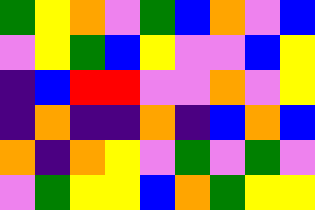[["green", "yellow", "orange", "violet", "green", "blue", "orange", "violet", "blue"], ["violet", "yellow", "green", "blue", "yellow", "violet", "violet", "blue", "yellow"], ["indigo", "blue", "red", "red", "violet", "violet", "orange", "violet", "yellow"], ["indigo", "orange", "indigo", "indigo", "orange", "indigo", "blue", "orange", "blue"], ["orange", "indigo", "orange", "yellow", "violet", "green", "violet", "green", "violet"], ["violet", "green", "yellow", "yellow", "blue", "orange", "green", "yellow", "yellow"]]